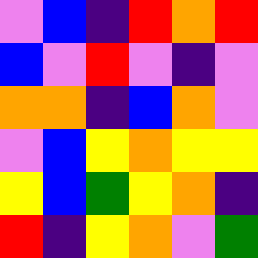[["violet", "blue", "indigo", "red", "orange", "red"], ["blue", "violet", "red", "violet", "indigo", "violet"], ["orange", "orange", "indigo", "blue", "orange", "violet"], ["violet", "blue", "yellow", "orange", "yellow", "yellow"], ["yellow", "blue", "green", "yellow", "orange", "indigo"], ["red", "indigo", "yellow", "orange", "violet", "green"]]